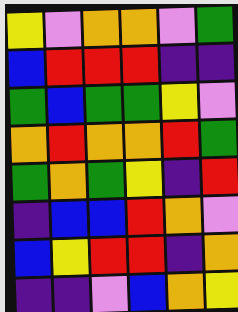[["yellow", "violet", "orange", "orange", "violet", "green"], ["blue", "red", "red", "red", "indigo", "indigo"], ["green", "blue", "green", "green", "yellow", "violet"], ["orange", "red", "orange", "orange", "red", "green"], ["green", "orange", "green", "yellow", "indigo", "red"], ["indigo", "blue", "blue", "red", "orange", "violet"], ["blue", "yellow", "red", "red", "indigo", "orange"], ["indigo", "indigo", "violet", "blue", "orange", "yellow"]]